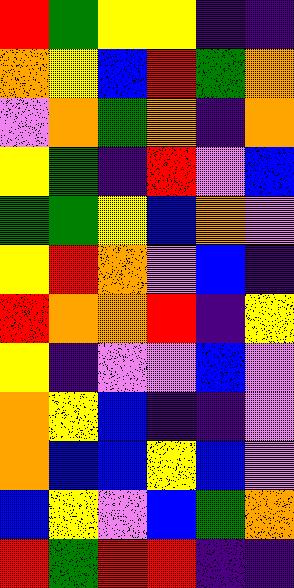[["red", "green", "yellow", "yellow", "indigo", "indigo"], ["orange", "yellow", "blue", "red", "green", "orange"], ["violet", "orange", "green", "orange", "indigo", "orange"], ["yellow", "green", "indigo", "red", "violet", "blue"], ["green", "green", "yellow", "blue", "orange", "violet"], ["yellow", "red", "orange", "violet", "blue", "indigo"], ["red", "orange", "orange", "red", "indigo", "yellow"], ["yellow", "indigo", "violet", "violet", "blue", "violet"], ["orange", "yellow", "blue", "indigo", "indigo", "violet"], ["orange", "blue", "blue", "yellow", "blue", "violet"], ["blue", "yellow", "violet", "blue", "green", "orange"], ["red", "green", "red", "red", "indigo", "indigo"]]